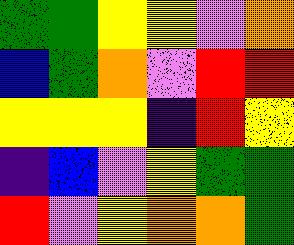[["green", "green", "yellow", "yellow", "violet", "orange"], ["blue", "green", "orange", "violet", "red", "red"], ["yellow", "yellow", "yellow", "indigo", "red", "yellow"], ["indigo", "blue", "violet", "yellow", "green", "green"], ["red", "violet", "yellow", "orange", "orange", "green"]]